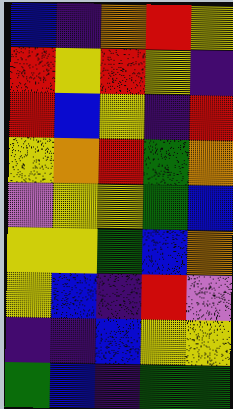[["blue", "indigo", "orange", "red", "yellow"], ["red", "yellow", "red", "yellow", "indigo"], ["red", "blue", "yellow", "indigo", "red"], ["yellow", "orange", "red", "green", "orange"], ["violet", "yellow", "yellow", "green", "blue"], ["yellow", "yellow", "green", "blue", "orange"], ["yellow", "blue", "indigo", "red", "violet"], ["indigo", "indigo", "blue", "yellow", "yellow"], ["green", "blue", "indigo", "green", "green"]]